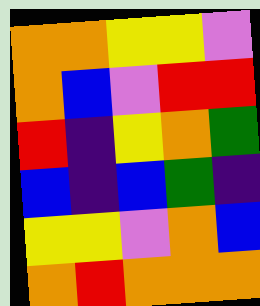[["orange", "orange", "yellow", "yellow", "violet"], ["orange", "blue", "violet", "red", "red"], ["red", "indigo", "yellow", "orange", "green"], ["blue", "indigo", "blue", "green", "indigo"], ["yellow", "yellow", "violet", "orange", "blue"], ["orange", "red", "orange", "orange", "orange"]]